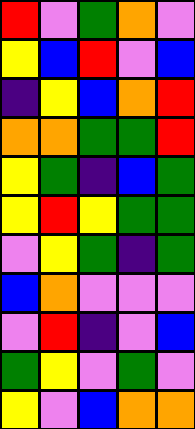[["red", "violet", "green", "orange", "violet"], ["yellow", "blue", "red", "violet", "blue"], ["indigo", "yellow", "blue", "orange", "red"], ["orange", "orange", "green", "green", "red"], ["yellow", "green", "indigo", "blue", "green"], ["yellow", "red", "yellow", "green", "green"], ["violet", "yellow", "green", "indigo", "green"], ["blue", "orange", "violet", "violet", "violet"], ["violet", "red", "indigo", "violet", "blue"], ["green", "yellow", "violet", "green", "violet"], ["yellow", "violet", "blue", "orange", "orange"]]